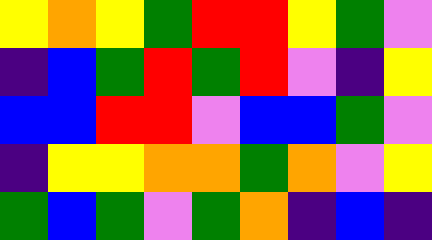[["yellow", "orange", "yellow", "green", "red", "red", "yellow", "green", "violet"], ["indigo", "blue", "green", "red", "green", "red", "violet", "indigo", "yellow"], ["blue", "blue", "red", "red", "violet", "blue", "blue", "green", "violet"], ["indigo", "yellow", "yellow", "orange", "orange", "green", "orange", "violet", "yellow"], ["green", "blue", "green", "violet", "green", "orange", "indigo", "blue", "indigo"]]